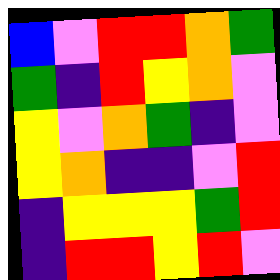[["blue", "violet", "red", "red", "orange", "green"], ["green", "indigo", "red", "yellow", "orange", "violet"], ["yellow", "violet", "orange", "green", "indigo", "violet"], ["yellow", "orange", "indigo", "indigo", "violet", "red"], ["indigo", "yellow", "yellow", "yellow", "green", "red"], ["indigo", "red", "red", "yellow", "red", "violet"]]